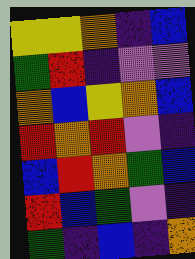[["yellow", "yellow", "orange", "indigo", "blue"], ["green", "red", "indigo", "violet", "violet"], ["orange", "blue", "yellow", "orange", "blue"], ["red", "orange", "red", "violet", "indigo"], ["blue", "red", "orange", "green", "blue"], ["red", "blue", "green", "violet", "indigo"], ["green", "indigo", "blue", "indigo", "orange"]]